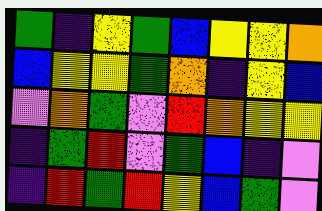[["green", "indigo", "yellow", "green", "blue", "yellow", "yellow", "orange"], ["blue", "yellow", "yellow", "green", "orange", "indigo", "yellow", "blue"], ["violet", "orange", "green", "violet", "red", "orange", "yellow", "yellow"], ["indigo", "green", "red", "violet", "green", "blue", "indigo", "violet"], ["indigo", "red", "green", "red", "yellow", "blue", "green", "violet"]]